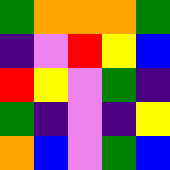[["green", "orange", "orange", "orange", "green"], ["indigo", "violet", "red", "yellow", "blue"], ["red", "yellow", "violet", "green", "indigo"], ["green", "indigo", "violet", "indigo", "yellow"], ["orange", "blue", "violet", "green", "blue"]]